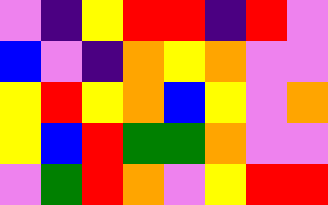[["violet", "indigo", "yellow", "red", "red", "indigo", "red", "violet"], ["blue", "violet", "indigo", "orange", "yellow", "orange", "violet", "violet"], ["yellow", "red", "yellow", "orange", "blue", "yellow", "violet", "orange"], ["yellow", "blue", "red", "green", "green", "orange", "violet", "violet"], ["violet", "green", "red", "orange", "violet", "yellow", "red", "red"]]